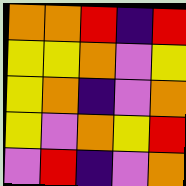[["orange", "orange", "red", "indigo", "red"], ["yellow", "yellow", "orange", "violet", "yellow"], ["yellow", "orange", "indigo", "violet", "orange"], ["yellow", "violet", "orange", "yellow", "red"], ["violet", "red", "indigo", "violet", "orange"]]